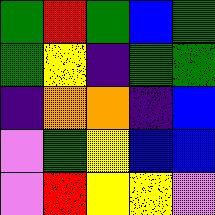[["green", "red", "green", "blue", "green"], ["green", "yellow", "indigo", "green", "green"], ["indigo", "orange", "orange", "indigo", "blue"], ["violet", "green", "yellow", "blue", "blue"], ["violet", "red", "yellow", "yellow", "violet"]]